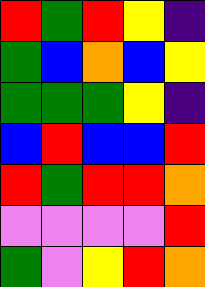[["red", "green", "red", "yellow", "indigo"], ["green", "blue", "orange", "blue", "yellow"], ["green", "green", "green", "yellow", "indigo"], ["blue", "red", "blue", "blue", "red"], ["red", "green", "red", "red", "orange"], ["violet", "violet", "violet", "violet", "red"], ["green", "violet", "yellow", "red", "orange"]]